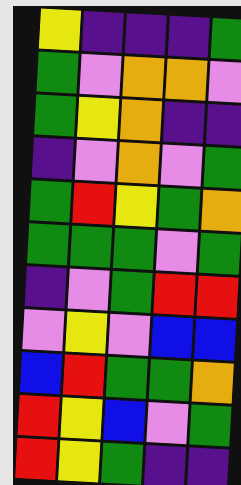[["yellow", "indigo", "indigo", "indigo", "green"], ["green", "violet", "orange", "orange", "violet"], ["green", "yellow", "orange", "indigo", "indigo"], ["indigo", "violet", "orange", "violet", "green"], ["green", "red", "yellow", "green", "orange"], ["green", "green", "green", "violet", "green"], ["indigo", "violet", "green", "red", "red"], ["violet", "yellow", "violet", "blue", "blue"], ["blue", "red", "green", "green", "orange"], ["red", "yellow", "blue", "violet", "green"], ["red", "yellow", "green", "indigo", "indigo"]]